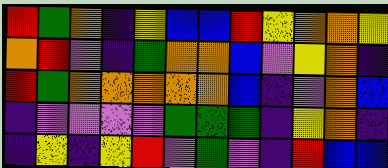[["red", "green", "orange", "indigo", "yellow", "blue", "blue", "red", "yellow", "orange", "orange", "yellow"], ["orange", "red", "violet", "indigo", "green", "orange", "orange", "blue", "violet", "yellow", "orange", "indigo"], ["red", "green", "orange", "orange", "orange", "orange", "orange", "blue", "indigo", "violet", "orange", "blue"], ["indigo", "violet", "violet", "violet", "violet", "green", "green", "green", "indigo", "yellow", "orange", "indigo"], ["indigo", "yellow", "indigo", "yellow", "red", "violet", "green", "violet", "indigo", "red", "blue", "blue"]]